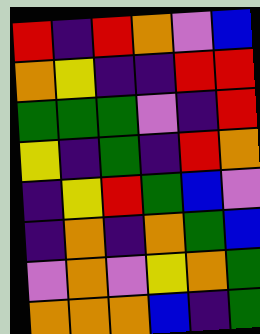[["red", "indigo", "red", "orange", "violet", "blue"], ["orange", "yellow", "indigo", "indigo", "red", "red"], ["green", "green", "green", "violet", "indigo", "red"], ["yellow", "indigo", "green", "indigo", "red", "orange"], ["indigo", "yellow", "red", "green", "blue", "violet"], ["indigo", "orange", "indigo", "orange", "green", "blue"], ["violet", "orange", "violet", "yellow", "orange", "green"], ["orange", "orange", "orange", "blue", "indigo", "green"]]